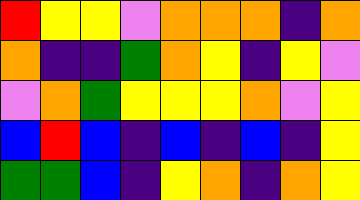[["red", "yellow", "yellow", "violet", "orange", "orange", "orange", "indigo", "orange"], ["orange", "indigo", "indigo", "green", "orange", "yellow", "indigo", "yellow", "violet"], ["violet", "orange", "green", "yellow", "yellow", "yellow", "orange", "violet", "yellow"], ["blue", "red", "blue", "indigo", "blue", "indigo", "blue", "indigo", "yellow"], ["green", "green", "blue", "indigo", "yellow", "orange", "indigo", "orange", "yellow"]]